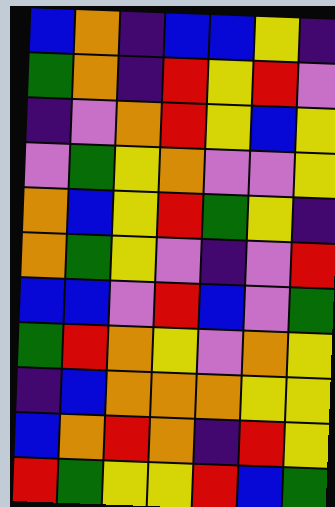[["blue", "orange", "indigo", "blue", "blue", "yellow", "indigo"], ["green", "orange", "indigo", "red", "yellow", "red", "violet"], ["indigo", "violet", "orange", "red", "yellow", "blue", "yellow"], ["violet", "green", "yellow", "orange", "violet", "violet", "yellow"], ["orange", "blue", "yellow", "red", "green", "yellow", "indigo"], ["orange", "green", "yellow", "violet", "indigo", "violet", "red"], ["blue", "blue", "violet", "red", "blue", "violet", "green"], ["green", "red", "orange", "yellow", "violet", "orange", "yellow"], ["indigo", "blue", "orange", "orange", "orange", "yellow", "yellow"], ["blue", "orange", "red", "orange", "indigo", "red", "yellow"], ["red", "green", "yellow", "yellow", "red", "blue", "green"]]